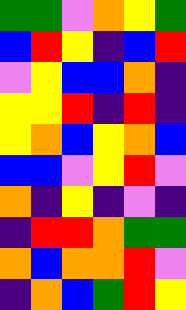[["green", "green", "violet", "orange", "yellow", "green"], ["blue", "red", "yellow", "indigo", "blue", "red"], ["violet", "yellow", "blue", "blue", "orange", "indigo"], ["yellow", "yellow", "red", "indigo", "red", "indigo"], ["yellow", "orange", "blue", "yellow", "orange", "blue"], ["blue", "blue", "violet", "yellow", "red", "violet"], ["orange", "indigo", "yellow", "indigo", "violet", "indigo"], ["indigo", "red", "red", "orange", "green", "green"], ["orange", "blue", "orange", "orange", "red", "violet"], ["indigo", "orange", "blue", "green", "red", "yellow"]]